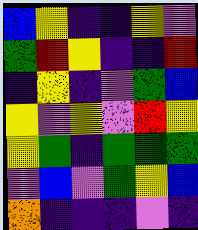[["blue", "yellow", "indigo", "indigo", "yellow", "violet"], ["green", "red", "yellow", "indigo", "indigo", "red"], ["indigo", "yellow", "indigo", "violet", "green", "blue"], ["yellow", "violet", "yellow", "violet", "red", "yellow"], ["yellow", "green", "indigo", "green", "green", "green"], ["violet", "blue", "violet", "green", "yellow", "blue"], ["orange", "indigo", "indigo", "indigo", "violet", "indigo"]]